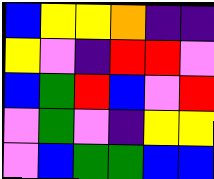[["blue", "yellow", "yellow", "orange", "indigo", "indigo"], ["yellow", "violet", "indigo", "red", "red", "violet"], ["blue", "green", "red", "blue", "violet", "red"], ["violet", "green", "violet", "indigo", "yellow", "yellow"], ["violet", "blue", "green", "green", "blue", "blue"]]